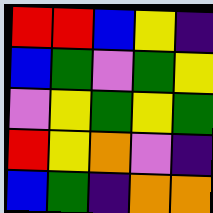[["red", "red", "blue", "yellow", "indigo"], ["blue", "green", "violet", "green", "yellow"], ["violet", "yellow", "green", "yellow", "green"], ["red", "yellow", "orange", "violet", "indigo"], ["blue", "green", "indigo", "orange", "orange"]]